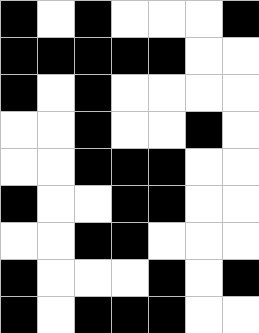[["black", "white", "black", "white", "white", "white", "black"], ["black", "black", "black", "black", "black", "white", "white"], ["black", "white", "black", "white", "white", "white", "white"], ["white", "white", "black", "white", "white", "black", "white"], ["white", "white", "black", "black", "black", "white", "white"], ["black", "white", "white", "black", "black", "white", "white"], ["white", "white", "black", "black", "white", "white", "white"], ["black", "white", "white", "white", "black", "white", "black"], ["black", "white", "black", "black", "black", "white", "white"]]